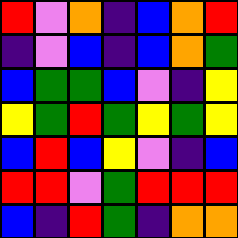[["red", "violet", "orange", "indigo", "blue", "orange", "red"], ["indigo", "violet", "blue", "indigo", "blue", "orange", "green"], ["blue", "green", "green", "blue", "violet", "indigo", "yellow"], ["yellow", "green", "red", "green", "yellow", "green", "yellow"], ["blue", "red", "blue", "yellow", "violet", "indigo", "blue"], ["red", "red", "violet", "green", "red", "red", "red"], ["blue", "indigo", "red", "green", "indigo", "orange", "orange"]]